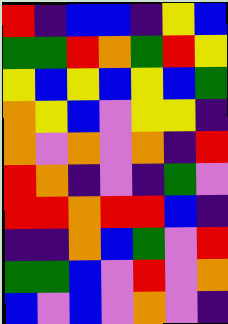[["red", "indigo", "blue", "blue", "indigo", "yellow", "blue"], ["green", "green", "red", "orange", "green", "red", "yellow"], ["yellow", "blue", "yellow", "blue", "yellow", "blue", "green"], ["orange", "yellow", "blue", "violet", "yellow", "yellow", "indigo"], ["orange", "violet", "orange", "violet", "orange", "indigo", "red"], ["red", "orange", "indigo", "violet", "indigo", "green", "violet"], ["red", "red", "orange", "red", "red", "blue", "indigo"], ["indigo", "indigo", "orange", "blue", "green", "violet", "red"], ["green", "green", "blue", "violet", "red", "violet", "orange"], ["blue", "violet", "blue", "violet", "orange", "violet", "indigo"]]